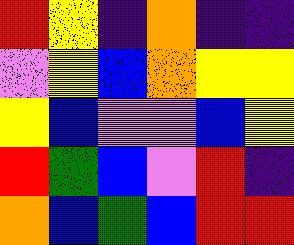[["red", "yellow", "indigo", "orange", "indigo", "indigo"], ["violet", "yellow", "blue", "orange", "yellow", "yellow"], ["yellow", "blue", "violet", "violet", "blue", "yellow"], ["red", "green", "blue", "violet", "red", "indigo"], ["orange", "blue", "green", "blue", "red", "red"]]